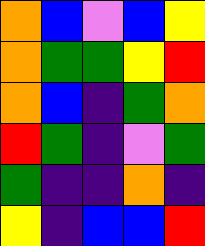[["orange", "blue", "violet", "blue", "yellow"], ["orange", "green", "green", "yellow", "red"], ["orange", "blue", "indigo", "green", "orange"], ["red", "green", "indigo", "violet", "green"], ["green", "indigo", "indigo", "orange", "indigo"], ["yellow", "indigo", "blue", "blue", "red"]]